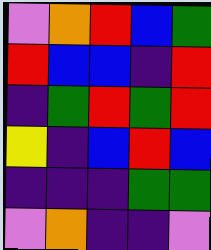[["violet", "orange", "red", "blue", "green"], ["red", "blue", "blue", "indigo", "red"], ["indigo", "green", "red", "green", "red"], ["yellow", "indigo", "blue", "red", "blue"], ["indigo", "indigo", "indigo", "green", "green"], ["violet", "orange", "indigo", "indigo", "violet"]]